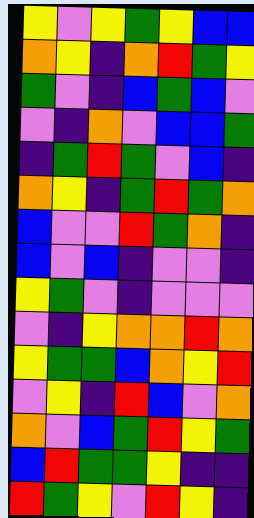[["yellow", "violet", "yellow", "green", "yellow", "blue", "blue"], ["orange", "yellow", "indigo", "orange", "red", "green", "yellow"], ["green", "violet", "indigo", "blue", "green", "blue", "violet"], ["violet", "indigo", "orange", "violet", "blue", "blue", "green"], ["indigo", "green", "red", "green", "violet", "blue", "indigo"], ["orange", "yellow", "indigo", "green", "red", "green", "orange"], ["blue", "violet", "violet", "red", "green", "orange", "indigo"], ["blue", "violet", "blue", "indigo", "violet", "violet", "indigo"], ["yellow", "green", "violet", "indigo", "violet", "violet", "violet"], ["violet", "indigo", "yellow", "orange", "orange", "red", "orange"], ["yellow", "green", "green", "blue", "orange", "yellow", "red"], ["violet", "yellow", "indigo", "red", "blue", "violet", "orange"], ["orange", "violet", "blue", "green", "red", "yellow", "green"], ["blue", "red", "green", "green", "yellow", "indigo", "indigo"], ["red", "green", "yellow", "violet", "red", "yellow", "indigo"]]